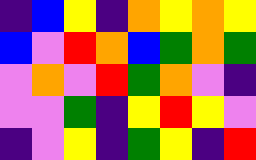[["indigo", "blue", "yellow", "indigo", "orange", "yellow", "orange", "yellow"], ["blue", "violet", "red", "orange", "blue", "green", "orange", "green"], ["violet", "orange", "violet", "red", "green", "orange", "violet", "indigo"], ["violet", "violet", "green", "indigo", "yellow", "red", "yellow", "violet"], ["indigo", "violet", "yellow", "indigo", "green", "yellow", "indigo", "red"]]